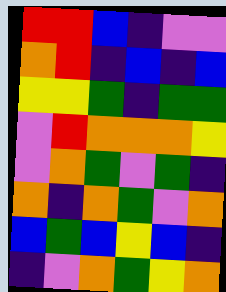[["red", "red", "blue", "indigo", "violet", "violet"], ["orange", "red", "indigo", "blue", "indigo", "blue"], ["yellow", "yellow", "green", "indigo", "green", "green"], ["violet", "red", "orange", "orange", "orange", "yellow"], ["violet", "orange", "green", "violet", "green", "indigo"], ["orange", "indigo", "orange", "green", "violet", "orange"], ["blue", "green", "blue", "yellow", "blue", "indigo"], ["indigo", "violet", "orange", "green", "yellow", "orange"]]